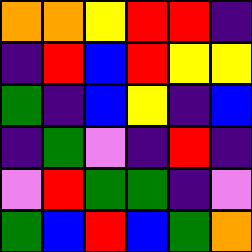[["orange", "orange", "yellow", "red", "red", "indigo"], ["indigo", "red", "blue", "red", "yellow", "yellow"], ["green", "indigo", "blue", "yellow", "indigo", "blue"], ["indigo", "green", "violet", "indigo", "red", "indigo"], ["violet", "red", "green", "green", "indigo", "violet"], ["green", "blue", "red", "blue", "green", "orange"]]